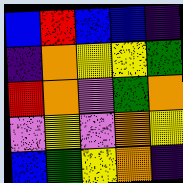[["blue", "red", "blue", "blue", "indigo"], ["indigo", "orange", "yellow", "yellow", "green"], ["red", "orange", "violet", "green", "orange"], ["violet", "yellow", "violet", "orange", "yellow"], ["blue", "green", "yellow", "orange", "indigo"]]